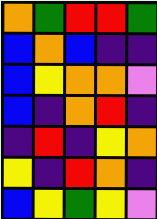[["orange", "green", "red", "red", "green"], ["blue", "orange", "blue", "indigo", "indigo"], ["blue", "yellow", "orange", "orange", "violet"], ["blue", "indigo", "orange", "red", "indigo"], ["indigo", "red", "indigo", "yellow", "orange"], ["yellow", "indigo", "red", "orange", "indigo"], ["blue", "yellow", "green", "yellow", "violet"]]